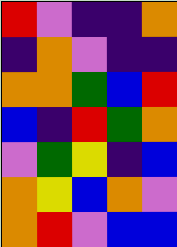[["red", "violet", "indigo", "indigo", "orange"], ["indigo", "orange", "violet", "indigo", "indigo"], ["orange", "orange", "green", "blue", "red"], ["blue", "indigo", "red", "green", "orange"], ["violet", "green", "yellow", "indigo", "blue"], ["orange", "yellow", "blue", "orange", "violet"], ["orange", "red", "violet", "blue", "blue"]]